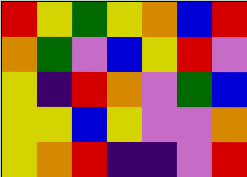[["red", "yellow", "green", "yellow", "orange", "blue", "red"], ["orange", "green", "violet", "blue", "yellow", "red", "violet"], ["yellow", "indigo", "red", "orange", "violet", "green", "blue"], ["yellow", "yellow", "blue", "yellow", "violet", "violet", "orange"], ["yellow", "orange", "red", "indigo", "indigo", "violet", "red"]]